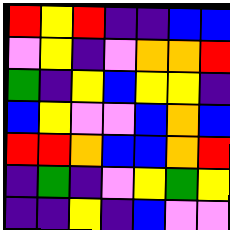[["red", "yellow", "red", "indigo", "indigo", "blue", "blue"], ["violet", "yellow", "indigo", "violet", "orange", "orange", "red"], ["green", "indigo", "yellow", "blue", "yellow", "yellow", "indigo"], ["blue", "yellow", "violet", "violet", "blue", "orange", "blue"], ["red", "red", "orange", "blue", "blue", "orange", "red"], ["indigo", "green", "indigo", "violet", "yellow", "green", "yellow"], ["indigo", "indigo", "yellow", "indigo", "blue", "violet", "violet"]]